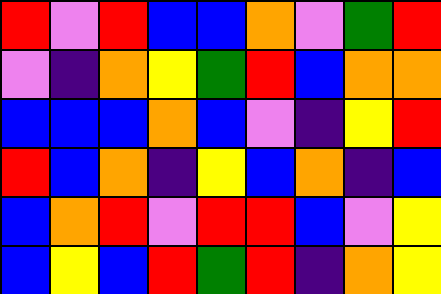[["red", "violet", "red", "blue", "blue", "orange", "violet", "green", "red"], ["violet", "indigo", "orange", "yellow", "green", "red", "blue", "orange", "orange"], ["blue", "blue", "blue", "orange", "blue", "violet", "indigo", "yellow", "red"], ["red", "blue", "orange", "indigo", "yellow", "blue", "orange", "indigo", "blue"], ["blue", "orange", "red", "violet", "red", "red", "blue", "violet", "yellow"], ["blue", "yellow", "blue", "red", "green", "red", "indigo", "orange", "yellow"]]